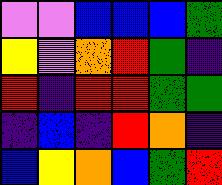[["violet", "violet", "blue", "blue", "blue", "green"], ["yellow", "violet", "orange", "red", "green", "indigo"], ["red", "indigo", "red", "red", "green", "green"], ["indigo", "blue", "indigo", "red", "orange", "indigo"], ["blue", "yellow", "orange", "blue", "green", "red"]]